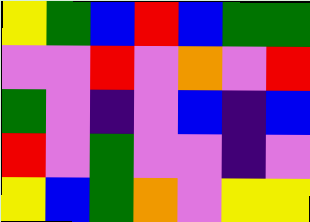[["yellow", "green", "blue", "red", "blue", "green", "green"], ["violet", "violet", "red", "violet", "orange", "violet", "red"], ["green", "violet", "indigo", "violet", "blue", "indigo", "blue"], ["red", "violet", "green", "violet", "violet", "indigo", "violet"], ["yellow", "blue", "green", "orange", "violet", "yellow", "yellow"]]